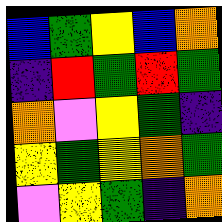[["blue", "green", "yellow", "blue", "orange"], ["indigo", "red", "green", "red", "green"], ["orange", "violet", "yellow", "green", "indigo"], ["yellow", "green", "yellow", "orange", "green"], ["violet", "yellow", "green", "indigo", "orange"]]